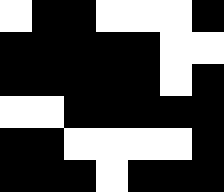[["white", "black", "black", "white", "white", "white", "black"], ["black", "black", "black", "black", "black", "white", "white"], ["black", "black", "black", "black", "black", "white", "black"], ["white", "white", "black", "black", "black", "black", "black"], ["black", "black", "white", "white", "white", "white", "black"], ["black", "black", "black", "white", "black", "black", "black"]]